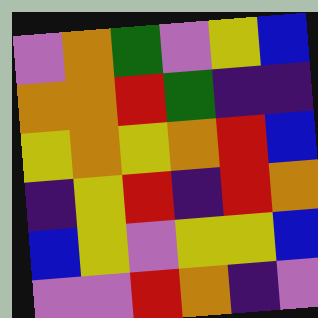[["violet", "orange", "green", "violet", "yellow", "blue"], ["orange", "orange", "red", "green", "indigo", "indigo"], ["yellow", "orange", "yellow", "orange", "red", "blue"], ["indigo", "yellow", "red", "indigo", "red", "orange"], ["blue", "yellow", "violet", "yellow", "yellow", "blue"], ["violet", "violet", "red", "orange", "indigo", "violet"]]